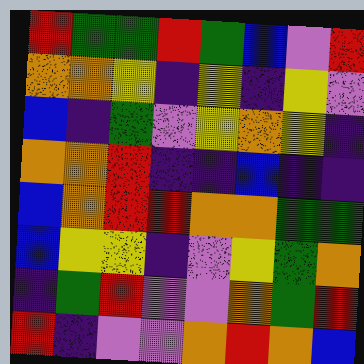[["red", "green", "green", "red", "green", "blue", "violet", "red"], ["orange", "orange", "yellow", "indigo", "yellow", "indigo", "yellow", "violet"], ["blue", "indigo", "green", "violet", "yellow", "orange", "yellow", "indigo"], ["orange", "orange", "red", "indigo", "indigo", "blue", "indigo", "indigo"], ["blue", "orange", "red", "red", "orange", "orange", "green", "green"], ["blue", "yellow", "yellow", "indigo", "violet", "yellow", "green", "orange"], ["indigo", "green", "red", "violet", "violet", "orange", "green", "red"], ["red", "indigo", "violet", "violet", "orange", "red", "orange", "blue"]]